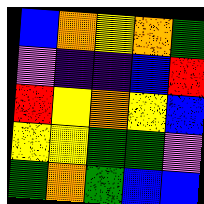[["blue", "orange", "yellow", "orange", "green"], ["violet", "indigo", "indigo", "blue", "red"], ["red", "yellow", "orange", "yellow", "blue"], ["yellow", "yellow", "green", "green", "violet"], ["green", "orange", "green", "blue", "blue"]]